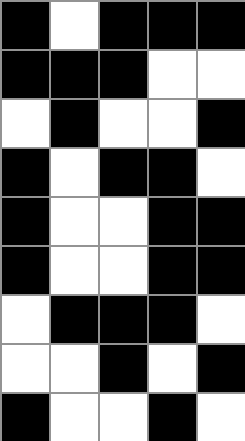[["black", "white", "black", "black", "black"], ["black", "black", "black", "white", "white"], ["white", "black", "white", "white", "black"], ["black", "white", "black", "black", "white"], ["black", "white", "white", "black", "black"], ["black", "white", "white", "black", "black"], ["white", "black", "black", "black", "white"], ["white", "white", "black", "white", "black"], ["black", "white", "white", "black", "white"]]